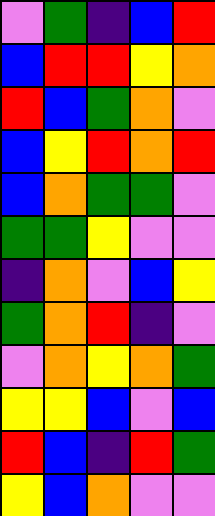[["violet", "green", "indigo", "blue", "red"], ["blue", "red", "red", "yellow", "orange"], ["red", "blue", "green", "orange", "violet"], ["blue", "yellow", "red", "orange", "red"], ["blue", "orange", "green", "green", "violet"], ["green", "green", "yellow", "violet", "violet"], ["indigo", "orange", "violet", "blue", "yellow"], ["green", "orange", "red", "indigo", "violet"], ["violet", "orange", "yellow", "orange", "green"], ["yellow", "yellow", "blue", "violet", "blue"], ["red", "blue", "indigo", "red", "green"], ["yellow", "blue", "orange", "violet", "violet"]]